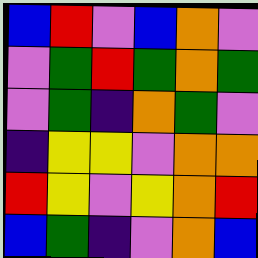[["blue", "red", "violet", "blue", "orange", "violet"], ["violet", "green", "red", "green", "orange", "green"], ["violet", "green", "indigo", "orange", "green", "violet"], ["indigo", "yellow", "yellow", "violet", "orange", "orange"], ["red", "yellow", "violet", "yellow", "orange", "red"], ["blue", "green", "indigo", "violet", "orange", "blue"]]